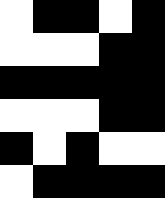[["white", "black", "black", "white", "black"], ["white", "white", "white", "black", "black"], ["black", "black", "black", "black", "black"], ["white", "white", "white", "black", "black"], ["black", "white", "black", "white", "white"], ["white", "black", "black", "black", "black"]]